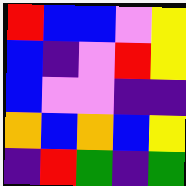[["red", "blue", "blue", "violet", "yellow"], ["blue", "indigo", "violet", "red", "yellow"], ["blue", "violet", "violet", "indigo", "indigo"], ["orange", "blue", "orange", "blue", "yellow"], ["indigo", "red", "green", "indigo", "green"]]